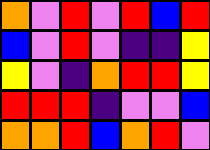[["orange", "violet", "red", "violet", "red", "blue", "red"], ["blue", "violet", "red", "violet", "indigo", "indigo", "yellow"], ["yellow", "violet", "indigo", "orange", "red", "red", "yellow"], ["red", "red", "red", "indigo", "violet", "violet", "blue"], ["orange", "orange", "red", "blue", "orange", "red", "violet"]]